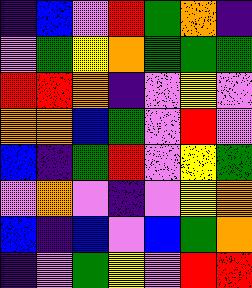[["indigo", "blue", "violet", "red", "green", "orange", "indigo"], ["violet", "green", "yellow", "orange", "green", "green", "green"], ["red", "red", "orange", "indigo", "violet", "yellow", "violet"], ["orange", "orange", "blue", "green", "violet", "red", "violet"], ["blue", "indigo", "green", "red", "violet", "yellow", "green"], ["violet", "orange", "violet", "indigo", "violet", "yellow", "orange"], ["blue", "indigo", "blue", "violet", "blue", "green", "orange"], ["indigo", "violet", "green", "yellow", "violet", "red", "red"]]